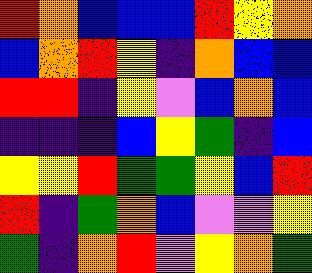[["red", "orange", "blue", "blue", "blue", "red", "yellow", "orange"], ["blue", "orange", "red", "yellow", "indigo", "orange", "blue", "blue"], ["red", "red", "indigo", "yellow", "violet", "blue", "orange", "blue"], ["indigo", "indigo", "indigo", "blue", "yellow", "green", "indigo", "blue"], ["yellow", "yellow", "red", "green", "green", "yellow", "blue", "red"], ["red", "indigo", "green", "orange", "blue", "violet", "violet", "yellow"], ["green", "indigo", "orange", "red", "violet", "yellow", "orange", "green"]]